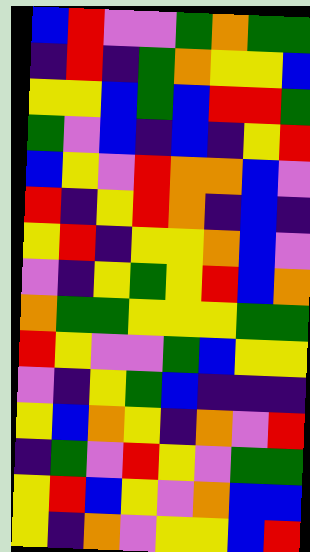[["blue", "red", "violet", "violet", "green", "orange", "green", "green"], ["indigo", "red", "indigo", "green", "orange", "yellow", "yellow", "blue"], ["yellow", "yellow", "blue", "green", "blue", "red", "red", "green"], ["green", "violet", "blue", "indigo", "blue", "indigo", "yellow", "red"], ["blue", "yellow", "violet", "red", "orange", "orange", "blue", "violet"], ["red", "indigo", "yellow", "red", "orange", "indigo", "blue", "indigo"], ["yellow", "red", "indigo", "yellow", "yellow", "orange", "blue", "violet"], ["violet", "indigo", "yellow", "green", "yellow", "red", "blue", "orange"], ["orange", "green", "green", "yellow", "yellow", "yellow", "green", "green"], ["red", "yellow", "violet", "violet", "green", "blue", "yellow", "yellow"], ["violet", "indigo", "yellow", "green", "blue", "indigo", "indigo", "indigo"], ["yellow", "blue", "orange", "yellow", "indigo", "orange", "violet", "red"], ["indigo", "green", "violet", "red", "yellow", "violet", "green", "green"], ["yellow", "red", "blue", "yellow", "violet", "orange", "blue", "blue"], ["yellow", "indigo", "orange", "violet", "yellow", "yellow", "blue", "red"]]